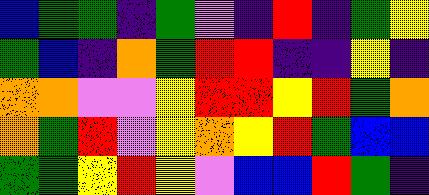[["blue", "green", "green", "indigo", "green", "violet", "indigo", "red", "indigo", "green", "yellow"], ["green", "blue", "indigo", "orange", "green", "red", "red", "indigo", "indigo", "yellow", "indigo"], ["orange", "orange", "violet", "violet", "yellow", "red", "red", "yellow", "red", "green", "orange"], ["orange", "green", "red", "violet", "yellow", "orange", "yellow", "red", "green", "blue", "blue"], ["green", "green", "yellow", "red", "yellow", "violet", "blue", "blue", "red", "green", "indigo"]]